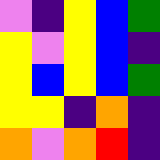[["violet", "indigo", "yellow", "blue", "green"], ["yellow", "violet", "yellow", "blue", "indigo"], ["yellow", "blue", "yellow", "blue", "green"], ["yellow", "yellow", "indigo", "orange", "indigo"], ["orange", "violet", "orange", "red", "indigo"]]